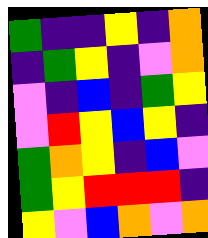[["green", "indigo", "indigo", "yellow", "indigo", "orange"], ["indigo", "green", "yellow", "indigo", "violet", "orange"], ["violet", "indigo", "blue", "indigo", "green", "yellow"], ["violet", "red", "yellow", "blue", "yellow", "indigo"], ["green", "orange", "yellow", "indigo", "blue", "violet"], ["green", "yellow", "red", "red", "red", "indigo"], ["yellow", "violet", "blue", "orange", "violet", "orange"]]